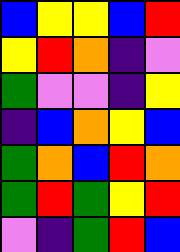[["blue", "yellow", "yellow", "blue", "red"], ["yellow", "red", "orange", "indigo", "violet"], ["green", "violet", "violet", "indigo", "yellow"], ["indigo", "blue", "orange", "yellow", "blue"], ["green", "orange", "blue", "red", "orange"], ["green", "red", "green", "yellow", "red"], ["violet", "indigo", "green", "red", "blue"]]